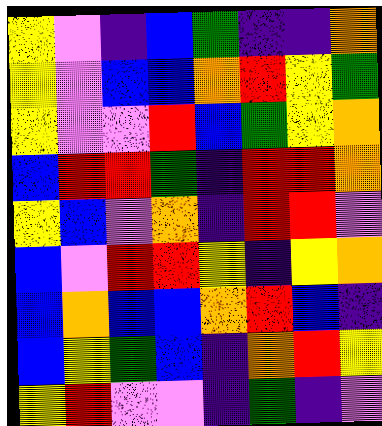[["yellow", "violet", "indigo", "blue", "green", "indigo", "indigo", "orange"], ["yellow", "violet", "blue", "blue", "orange", "red", "yellow", "green"], ["yellow", "violet", "violet", "red", "blue", "green", "yellow", "orange"], ["blue", "red", "red", "green", "indigo", "red", "red", "orange"], ["yellow", "blue", "violet", "orange", "indigo", "red", "red", "violet"], ["blue", "violet", "red", "red", "yellow", "indigo", "yellow", "orange"], ["blue", "orange", "blue", "blue", "orange", "red", "blue", "indigo"], ["blue", "yellow", "green", "blue", "indigo", "orange", "red", "yellow"], ["yellow", "red", "violet", "violet", "indigo", "green", "indigo", "violet"]]